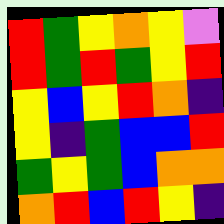[["red", "green", "yellow", "orange", "yellow", "violet"], ["red", "green", "red", "green", "yellow", "red"], ["yellow", "blue", "yellow", "red", "orange", "indigo"], ["yellow", "indigo", "green", "blue", "blue", "red"], ["green", "yellow", "green", "blue", "orange", "orange"], ["orange", "red", "blue", "red", "yellow", "indigo"]]